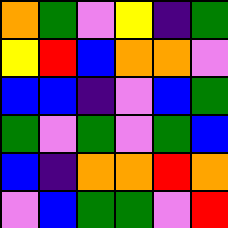[["orange", "green", "violet", "yellow", "indigo", "green"], ["yellow", "red", "blue", "orange", "orange", "violet"], ["blue", "blue", "indigo", "violet", "blue", "green"], ["green", "violet", "green", "violet", "green", "blue"], ["blue", "indigo", "orange", "orange", "red", "orange"], ["violet", "blue", "green", "green", "violet", "red"]]